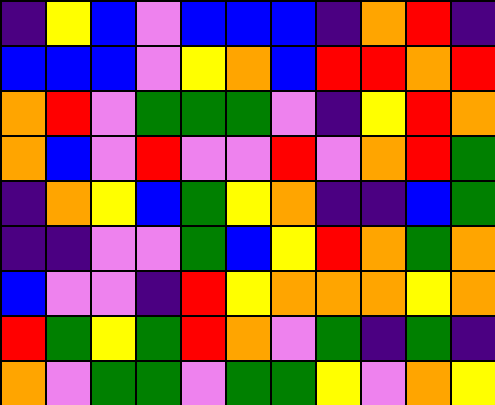[["indigo", "yellow", "blue", "violet", "blue", "blue", "blue", "indigo", "orange", "red", "indigo"], ["blue", "blue", "blue", "violet", "yellow", "orange", "blue", "red", "red", "orange", "red"], ["orange", "red", "violet", "green", "green", "green", "violet", "indigo", "yellow", "red", "orange"], ["orange", "blue", "violet", "red", "violet", "violet", "red", "violet", "orange", "red", "green"], ["indigo", "orange", "yellow", "blue", "green", "yellow", "orange", "indigo", "indigo", "blue", "green"], ["indigo", "indigo", "violet", "violet", "green", "blue", "yellow", "red", "orange", "green", "orange"], ["blue", "violet", "violet", "indigo", "red", "yellow", "orange", "orange", "orange", "yellow", "orange"], ["red", "green", "yellow", "green", "red", "orange", "violet", "green", "indigo", "green", "indigo"], ["orange", "violet", "green", "green", "violet", "green", "green", "yellow", "violet", "orange", "yellow"]]